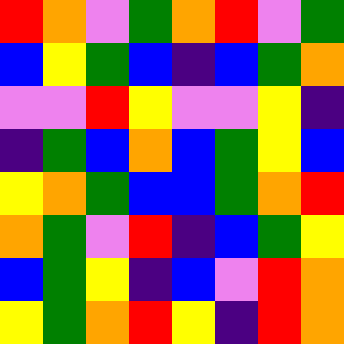[["red", "orange", "violet", "green", "orange", "red", "violet", "green"], ["blue", "yellow", "green", "blue", "indigo", "blue", "green", "orange"], ["violet", "violet", "red", "yellow", "violet", "violet", "yellow", "indigo"], ["indigo", "green", "blue", "orange", "blue", "green", "yellow", "blue"], ["yellow", "orange", "green", "blue", "blue", "green", "orange", "red"], ["orange", "green", "violet", "red", "indigo", "blue", "green", "yellow"], ["blue", "green", "yellow", "indigo", "blue", "violet", "red", "orange"], ["yellow", "green", "orange", "red", "yellow", "indigo", "red", "orange"]]